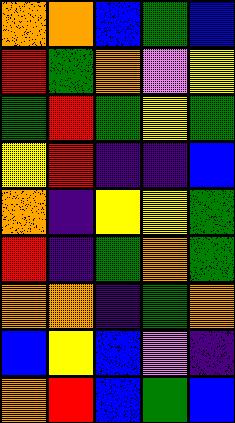[["orange", "orange", "blue", "green", "blue"], ["red", "green", "orange", "violet", "yellow"], ["green", "red", "green", "yellow", "green"], ["yellow", "red", "indigo", "indigo", "blue"], ["orange", "indigo", "yellow", "yellow", "green"], ["red", "indigo", "green", "orange", "green"], ["orange", "orange", "indigo", "green", "orange"], ["blue", "yellow", "blue", "violet", "indigo"], ["orange", "red", "blue", "green", "blue"]]